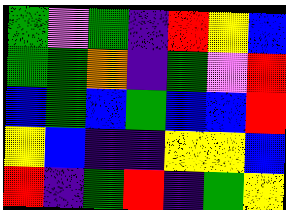[["green", "violet", "green", "indigo", "red", "yellow", "blue"], ["green", "green", "orange", "indigo", "green", "violet", "red"], ["blue", "green", "blue", "green", "blue", "blue", "red"], ["yellow", "blue", "indigo", "indigo", "yellow", "yellow", "blue"], ["red", "indigo", "green", "red", "indigo", "green", "yellow"]]